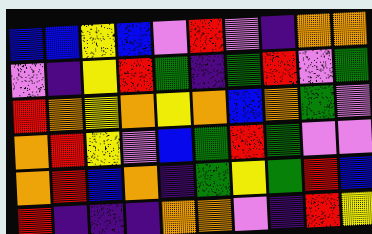[["blue", "blue", "yellow", "blue", "violet", "red", "violet", "indigo", "orange", "orange"], ["violet", "indigo", "yellow", "red", "green", "indigo", "green", "red", "violet", "green"], ["red", "orange", "yellow", "orange", "yellow", "orange", "blue", "orange", "green", "violet"], ["orange", "red", "yellow", "violet", "blue", "green", "red", "green", "violet", "violet"], ["orange", "red", "blue", "orange", "indigo", "green", "yellow", "green", "red", "blue"], ["red", "indigo", "indigo", "indigo", "orange", "orange", "violet", "indigo", "red", "yellow"]]